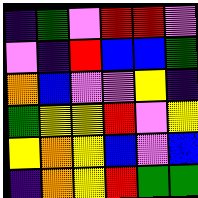[["indigo", "green", "violet", "red", "red", "violet"], ["violet", "indigo", "red", "blue", "blue", "green"], ["orange", "blue", "violet", "violet", "yellow", "indigo"], ["green", "yellow", "yellow", "red", "violet", "yellow"], ["yellow", "orange", "yellow", "blue", "violet", "blue"], ["indigo", "orange", "yellow", "red", "green", "green"]]